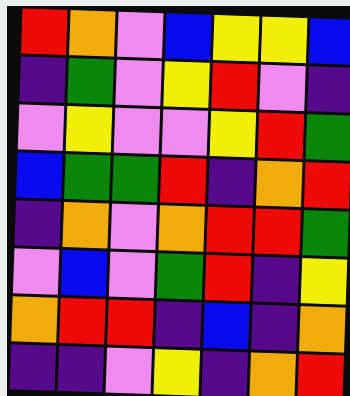[["red", "orange", "violet", "blue", "yellow", "yellow", "blue"], ["indigo", "green", "violet", "yellow", "red", "violet", "indigo"], ["violet", "yellow", "violet", "violet", "yellow", "red", "green"], ["blue", "green", "green", "red", "indigo", "orange", "red"], ["indigo", "orange", "violet", "orange", "red", "red", "green"], ["violet", "blue", "violet", "green", "red", "indigo", "yellow"], ["orange", "red", "red", "indigo", "blue", "indigo", "orange"], ["indigo", "indigo", "violet", "yellow", "indigo", "orange", "red"]]